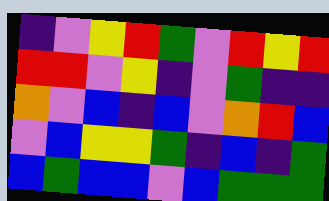[["indigo", "violet", "yellow", "red", "green", "violet", "red", "yellow", "red"], ["red", "red", "violet", "yellow", "indigo", "violet", "green", "indigo", "indigo"], ["orange", "violet", "blue", "indigo", "blue", "violet", "orange", "red", "blue"], ["violet", "blue", "yellow", "yellow", "green", "indigo", "blue", "indigo", "green"], ["blue", "green", "blue", "blue", "violet", "blue", "green", "green", "green"]]